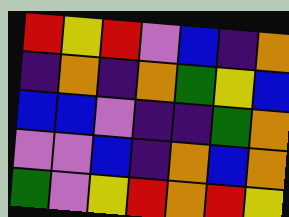[["red", "yellow", "red", "violet", "blue", "indigo", "orange"], ["indigo", "orange", "indigo", "orange", "green", "yellow", "blue"], ["blue", "blue", "violet", "indigo", "indigo", "green", "orange"], ["violet", "violet", "blue", "indigo", "orange", "blue", "orange"], ["green", "violet", "yellow", "red", "orange", "red", "yellow"]]